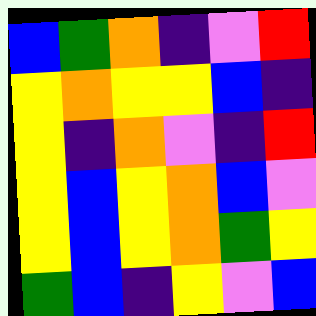[["blue", "green", "orange", "indigo", "violet", "red"], ["yellow", "orange", "yellow", "yellow", "blue", "indigo"], ["yellow", "indigo", "orange", "violet", "indigo", "red"], ["yellow", "blue", "yellow", "orange", "blue", "violet"], ["yellow", "blue", "yellow", "orange", "green", "yellow"], ["green", "blue", "indigo", "yellow", "violet", "blue"]]